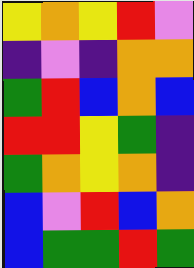[["yellow", "orange", "yellow", "red", "violet"], ["indigo", "violet", "indigo", "orange", "orange"], ["green", "red", "blue", "orange", "blue"], ["red", "red", "yellow", "green", "indigo"], ["green", "orange", "yellow", "orange", "indigo"], ["blue", "violet", "red", "blue", "orange"], ["blue", "green", "green", "red", "green"]]